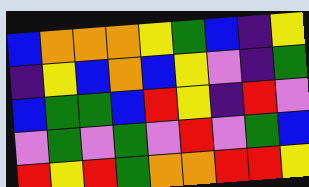[["blue", "orange", "orange", "orange", "yellow", "green", "blue", "indigo", "yellow"], ["indigo", "yellow", "blue", "orange", "blue", "yellow", "violet", "indigo", "green"], ["blue", "green", "green", "blue", "red", "yellow", "indigo", "red", "violet"], ["violet", "green", "violet", "green", "violet", "red", "violet", "green", "blue"], ["red", "yellow", "red", "green", "orange", "orange", "red", "red", "yellow"]]